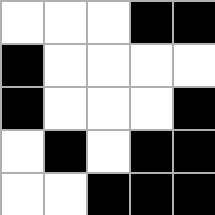[["white", "white", "white", "black", "black"], ["black", "white", "white", "white", "white"], ["black", "white", "white", "white", "black"], ["white", "black", "white", "black", "black"], ["white", "white", "black", "black", "black"]]